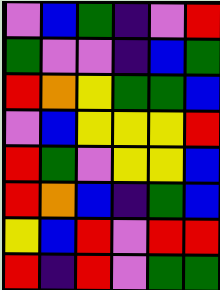[["violet", "blue", "green", "indigo", "violet", "red"], ["green", "violet", "violet", "indigo", "blue", "green"], ["red", "orange", "yellow", "green", "green", "blue"], ["violet", "blue", "yellow", "yellow", "yellow", "red"], ["red", "green", "violet", "yellow", "yellow", "blue"], ["red", "orange", "blue", "indigo", "green", "blue"], ["yellow", "blue", "red", "violet", "red", "red"], ["red", "indigo", "red", "violet", "green", "green"]]